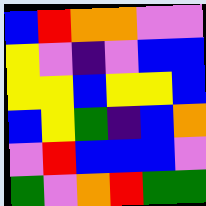[["blue", "red", "orange", "orange", "violet", "violet"], ["yellow", "violet", "indigo", "violet", "blue", "blue"], ["yellow", "yellow", "blue", "yellow", "yellow", "blue"], ["blue", "yellow", "green", "indigo", "blue", "orange"], ["violet", "red", "blue", "blue", "blue", "violet"], ["green", "violet", "orange", "red", "green", "green"]]